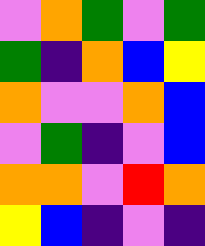[["violet", "orange", "green", "violet", "green"], ["green", "indigo", "orange", "blue", "yellow"], ["orange", "violet", "violet", "orange", "blue"], ["violet", "green", "indigo", "violet", "blue"], ["orange", "orange", "violet", "red", "orange"], ["yellow", "blue", "indigo", "violet", "indigo"]]